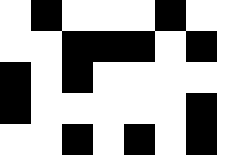[["white", "black", "white", "white", "white", "black", "white", "white"], ["white", "white", "black", "black", "black", "white", "black", "white"], ["black", "white", "black", "white", "white", "white", "white", "white"], ["black", "white", "white", "white", "white", "white", "black", "white"], ["white", "white", "black", "white", "black", "white", "black", "white"]]